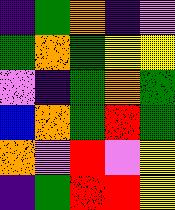[["indigo", "green", "orange", "indigo", "violet"], ["green", "orange", "green", "yellow", "yellow"], ["violet", "indigo", "green", "orange", "green"], ["blue", "orange", "green", "red", "green"], ["orange", "violet", "red", "violet", "yellow"], ["indigo", "green", "red", "red", "yellow"]]